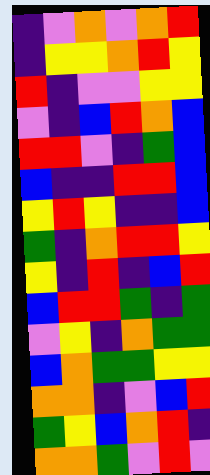[["indigo", "violet", "orange", "violet", "orange", "red"], ["indigo", "yellow", "yellow", "orange", "red", "yellow"], ["red", "indigo", "violet", "violet", "yellow", "yellow"], ["violet", "indigo", "blue", "red", "orange", "blue"], ["red", "red", "violet", "indigo", "green", "blue"], ["blue", "indigo", "indigo", "red", "red", "blue"], ["yellow", "red", "yellow", "indigo", "indigo", "blue"], ["green", "indigo", "orange", "red", "red", "yellow"], ["yellow", "indigo", "red", "indigo", "blue", "red"], ["blue", "red", "red", "green", "indigo", "green"], ["violet", "yellow", "indigo", "orange", "green", "green"], ["blue", "orange", "green", "green", "yellow", "yellow"], ["orange", "orange", "indigo", "violet", "blue", "red"], ["green", "yellow", "blue", "orange", "red", "indigo"], ["orange", "orange", "green", "violet", "red", "violet"]]